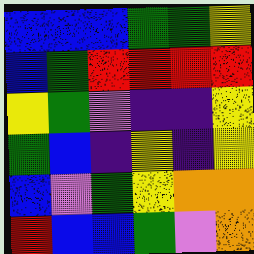[["blue", "blue", "blue", "green", "green", "yellow"], ["blue", "green", "red", "red", "red", "red"], ["yellow", "green", "violet", "indigo", "indigo", "yellow"], ["green", "blue", "indigo", "yellow", "indigo", "yellow"], ["blue", "violet", "green", "yellow", "orange", "orange"], ["red", "blue", "blue", "green", "violet", "orange"]]